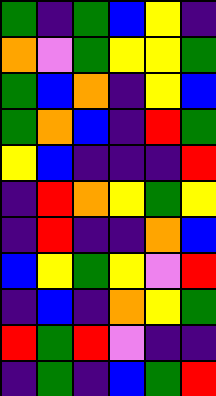[["green", "indigo", "green", "blue", "yellow", "indigo"], ["orange", "violet", "green", "yellow", "yellow", "green"], ["green", "blue", "orange", "indigo", "yellow", "blue"], ["green", "orange", "blue", "indigo", "red", "green"], ["yellow", "blue", "indigo", "indigo", "indigo", "red"], ["indigo", "red", "orange", "yellow", "green", "yellow"], ["indigo", "red", "indigo", "indigo", "orange", "blue"], ["blue", "yellow", "green", "yellow", "violet", "red"], ["indigo", "blue", "indigo", "orange", "yellow", "green"], ["red", "green", "red", "violet", "indigo", "indigo"], ["indigo", "green", "indigo", "blue", "green", "red"]]